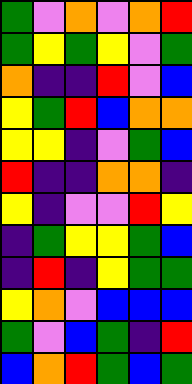[["green", "violet", "orange", "violet", "orange", "red"], ["green", "yellow", "green", "yellow", "violet", "green"], ["orange", "indigo", "indigo", "red", "violet", "blue"], ["yellow", "green", "red", "blue", "orange", "orange"], ["yellow", "yellow", "indigo", "violet", "green", "blue"], ["red", "indigo", "indigo", "orange", "orange", "indigo"], ["yellow", "indigo", "violet", "violet", "red", "yellow"], ["indigo", "green", "yellow", "yellow", "green", "blue"], ["indigo", "red", "indigo", "yellow", "green", "green"], ["yellow", "orange", "violet", "blue", "blue", "blue"], ["green", "violet", "blue", "green", "indigo", "red"], ["blue", "orange", "red", "green", "blue", "green"]]